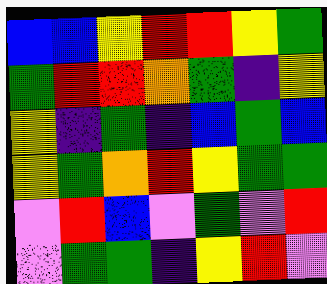[["blue", "blue", "yellow", "red", "red", "yellow", "green"], ["green", "red", "red", "orange", "green", "indigo", "yellow"], ["yellow", "indigo", "green", "indigo", "blue", "green", "blue"], ["yellow", "green", "orange", "red", "yellow", "green", "green"], ["violet", "red", "blue", "violet", "green", "violet", "red"], ["violet", "green", "green", "indigo", "yellow", "red", "violet"]]